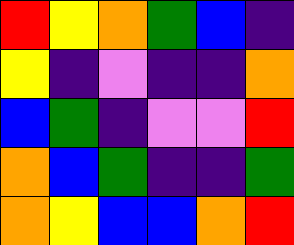[["red", "yellow", "orange", "green", "blue", "indigo"], ["yellow", "indigo", "violet", "indigo", "indigo", "orange"], ["blue", "green", "indigo", "violet", "violet", "red"], ["orange", "blue", "green", "indigo", "indigo", "green"], ["orange", "yellow", "blue", "blue", "orange", "red"]]